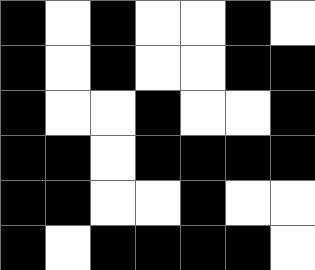[["black", "white", "black", "white", "white", "black", "white"], ["black", "white", "black", "white", "white", "black", "black"], ["black", "white", "white", "black", "white", "white", "black"], ["black", "black", "white", "black", "black", "black", "black"], ["black", "black", "white", "white", "black", "white", "white"], ["black", "white", "black", "black", "black", "black", "white"]]